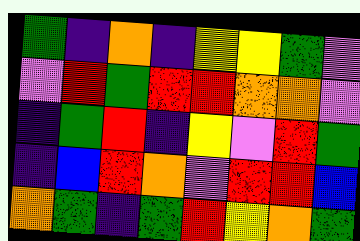[["green", "indigo", "orange", "indigo", "yellow", "yellow", "green", "violet"], ["violet", "red", "green", "red", "red", "orange", "orange", "violet"], ["indigo", "green", "red", "indigo", "yellow", "violet", "red", "green"], ["indigo", "blue", "red", "orange", "violet", "red", "red", "blue"], ["orange", "green", "indigo", "green", "red", "yellow", "orange", "green"]]